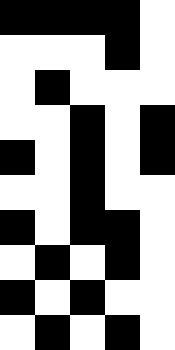[["black", "black", "black", "black", "white"], ["white", "white", "white", "black", "white"], ["white", "black", "white", "white", "white"], ["white", "white", "black", "white", "black"], ["black", "white", "black", "white", "black"], ["white", "white", "black", "white", "white"], ["black", "white", "black", "black", "white"], ["white", "black", "white", "black", "white"], ["black", "white", "black", "white", "white"], ["white", "black", "white", "black", "white"]]